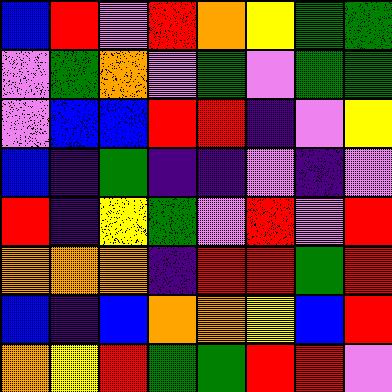[["blue", "red", "violet", "red", "orange", "yellow", "green", "green"], ["violet", "green", "orange", "violet", "green", "violet", "green", "green"], ["violet", "blue", "blue", "red", "red", "indigo", "violet", "yellow"], ["blue", "indigo", "green", "indigo", "indigo", "violet", "indigo", "violet"], ["red", "indigo", "yellow", "green", "violet", "red", "violet", "red"], ["orange", "orange", "orange", "indigo", "red", "red", "green", "red"], ["blue", "indigo", "blue", "orange", "orange", "yellow", "blue", "red"], ["orange", "yellow", "red", "green", "green", "red", "red", "violet"]]